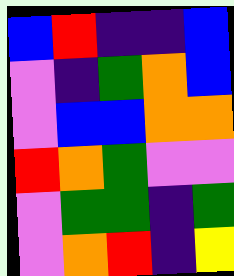[["blue", "red", "indigo", "indigo", "blue"], ["violet", "indigo", "green", "orange", "blue"], ["violet", "blue", "blue", "orange", "orange"], ["red", "orange", "green", "violet", "violet"], ["violet", "green", "green", "indigo", "green"], ["violet", "orange", "red", "indigo", "yellow"]]